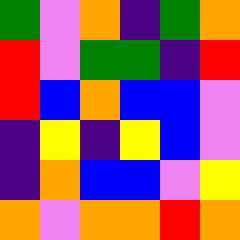[["green", "violet", "orange", "indigo", "green", "orange"], ["red", "violet", "green", "green", "indigo", "red"], ["red", "blue", "orange", "blue", "blue", "violet"], ["indigo", "yellow", "indigo", "yellow", "blue", "violet"], ["indigo", "orange", "blue", "blue", "violet", "yellow"], ["orange", "violet", "orange", "orange", "red", "orange"]]